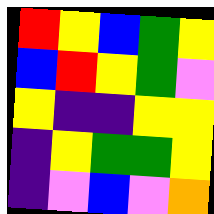[["red", "yellow", "blue", "green", "yellow"], ["blue", "red", "yellow", "green", "violet"], ["yellow", "indigo", "indigo", "yellow", "yellow"], ["indigo", "yellow", "green", "green", "yellow"], ["indigo", "violet", "blue", "violet", "orange"]]